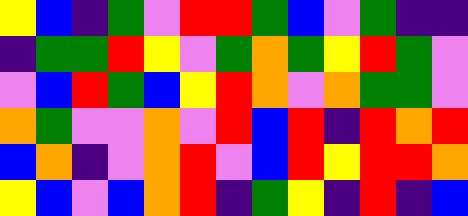[["yellow", "blue", "indigo", "green", "violet", "red", "red", "green", "blue", "violet", "green", "indigo", "indigo"], ["indigo", "green", "green", "red", "yellow", "violet", "green", "orange", "green", "yellow", "red", "green", "violet"], ["violet", "blue", "red", "green", "blue", "yellow", "red", "orange", "violet", "orange", "green", "green", "violet"], ["orange", "green", "violet", "violet", "orange", "violet", "red", "blue", "red", "indigo", "red", "orange", "red"], ["blue", "orange", "indigo", "violet", "orange", "red", "violet", "blue", "red", "yellow", "red", "red", "orange"], ["yellow", "blue", "violet", "blue", "orange", "red", "indigo", "green", "yellow", "indigo", "red", "indigo", "blue"]]